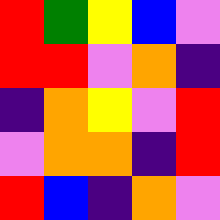[["red", "green", "yellow", "blue", "violet"], ["red", "red", "violet", "orange", "indigo"], ["indigo", "orange", "yellow", "violet", "red"], ["violet", "orange", "orange", "indigo", "red"], ["red", "blue", "indigo", "orange", "violet"]]